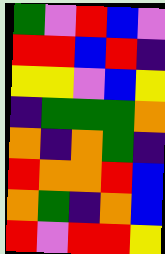[["green", "violet", "red", "blue", "violet"], ["red", "red", "blue", "red", "indigo"], ["yellow", "yellow", "violet", "blue", "yellow"], ["indigo", "green", "green", "green", "orange"], ["orange", "indigo", "orange", "green", "indigo"], ["red", "orange", "orange", "red", "blue"], ["orange", "green", "indigo", "orange", "blue"], ["red", "violet", "red", "red", "yellow"]]